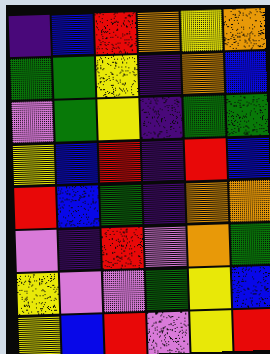[["indigo", "blue", "red", "orange", "yellow", "orange"], ["green", "green", "yellow", "indigo", "orange", "blue"], ["violet", "green", "yellow", "indigo", "green", "green"], ["yellow", "blue", "red", "indigo", "red", "blue"], ["red", "blue", "green", "indigo", "orange", "orange"], ["violet", "indigo", "red", "violet", "orange", "green"], ["yellow", "violet", "violet", "green", "yellow", "blue"], ["yellow", "blue", "red", "violet", "yellow", "red"]]